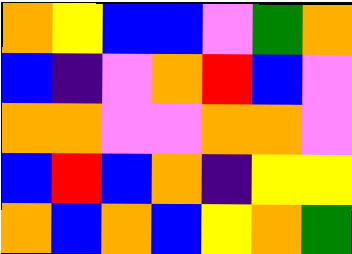[["orange", "yellow", "blue", "blue", "violet", "green", "orange"], ["blue", "indigo", "violet", "orange", "red", "blue", "violet"], ["orange", "orange", "violet", "violet", "orange", "orange", "violet"], ["blue", "red", "blue", "orange", "indigo", "yellow", "yellow"], ["orange", "blue", "orange", "blue", "yellow", "orange", "green"]]